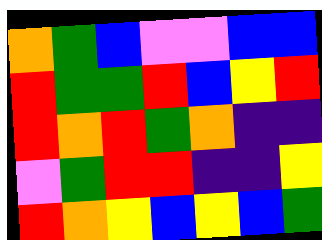[["orange", "green", "blue", "violet", "violet", "blue", "blue"], ["red", "green", "green", "red", "blue", "yellow", "red"], ["red", "orange", "red", "green", "orange", "indigo", "indigo"], ["violet", "green", "red", "red", "indigo", "indigo", "yellow"], ["red", "orange", "yellow", "blue", "yellow", "blue", "green"]]